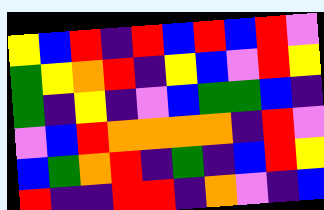[["yellow", "blue", "red", "indigo", "red", "blue", "red", "blue", "red", "violet"], ["green", "yellow", "orange", "red", "indigo", "yellow", "blue", "violet", "red", "yellow"], ["green", "indigo", "yellow", "indigo", "violet", "blue", "green", "green", "blue", "indigo"], ["violet", "blue", "red", "orange", "orange", "orange", "orange", "indigo", "red", "violet"], ["blue", "green", "orange", "red", "indigo", "green", "indigo", "blue", "red", "yellow"], ["red", "indigo", "indigo", "red", "red", "indigo", "orange", "violet", "indigo", "blue"]]